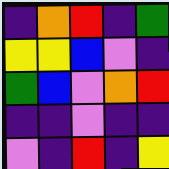[["indigo", "orange", "red", "indigo", "green"], ["yellow", "yellow", "blue", "violet", "indigo"], ["green", "blue", "violet", "orange", "red"], ["indigo", "indigo", "violet", "indigo", "indigo"], ["violet", "indigo", "red", "indigo", "yellow"]]